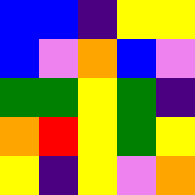[["blue", "blue", "indigo", "yellow", "yellow"], ["blue", "violet", "orange", "blue", "violet"], ["green", "green", "yellow", "green", "indigo"], ["orange", "red", "yellow", "green", "yellow"], ["yellow", "indigo", "yellow", "violet", "orange"]]